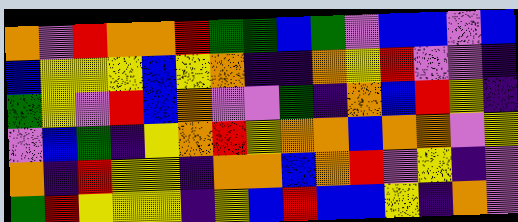[["orange", "violet", "red", "orange", "orange", "red", "green", "green", "blue", "green", "violet", "blue", "blue", "violet", "blue"], ["blue", "yellow", "yellow", "yellow", "blue", "yellow", "orange", "indigo", "indigo", "orange", "yellow", "red", "violet", "violet", "indigo"], ["green", "yellow", "violet", "red", "blue", "orange", "violet", "violet", "green", "indigo", "orange", "blue", "red", "yellow", "indigo"], ["violet", "blue", "green", "indigo", "yellow", "orange", "red", "yellow", "orange", "orange", "blue", "orange", "orange", "violet", "yellow"], ["orange", "indigo", "red", "yellow", "yellow", "indigo", "orange", "orange", "blue", "orange", "red", "violet", "yellow", "indigo", "violet"], ["green", "red", "yellow", "yellow", "yellow", "indigo", "yellow", "blue", "red", "blue", "blue", "yellow", "indigo", "orange", "violet"]]